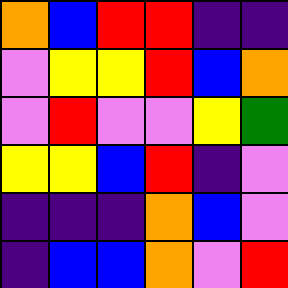[["orange", "blue", "red", "red", "indigo", "indigo"], ["violet", "yellow", "yellow", "red", "blue", "orange"], ["violet", "red", "violet", "violet", "yellow", "green"], ["yellow", "yellow", "blue", "red", "indigo", "violet"], ["indigo", "indigo", "indigo", "orange", "blue", "violet"], ["indigo", "blue", "blue", "orange", "violet", "red"]]